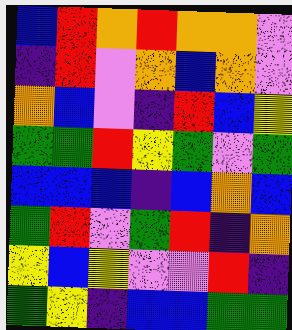[["blue", "red", "orange", "red", "orange", "orange", "violet"], ["indigo", "red", "violet", "orange", "blue", "orange", "violet"], ["orange", "blue", "violet", "indigo", "red", "blue", "yellow"], ["green", "green", "red", "yellow", "green", "violet", "green"], ["blue", "blue", "blue", "indigo", "blue", "orange", "blue"], ["green", "red", "violet", "green", "red", "indigo", "orange"], ["yellow", "blue", "yellow", "violet", "violet", "red", "indigo"], ["green", "yellow", "indigo", "blue", "blue", "green", "green"]]